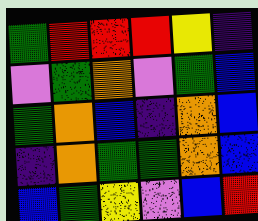[["green", "red", "red", "red", "yellow", "indigo"], ["violet", "green", "orange", "violet", "green", "blue"], ["green", "orange", "blue", "indigo", "orange", "blue"], ["indigo", "orange", "green", "green", "orange", "blue"], ["blue", "green", "yellow", "violet", "blue", "red"]]